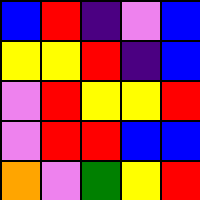[["blue", "red", "indigo", "violet", "blue"], ["yellow", "yellow", "red", "indigo", "blue"], ["violet", "red", "yellow", "yellow", "red"], ["violet", "red", "red", "blue", "blue"], ["orange", "violet", "green", "yellow", "red"]]